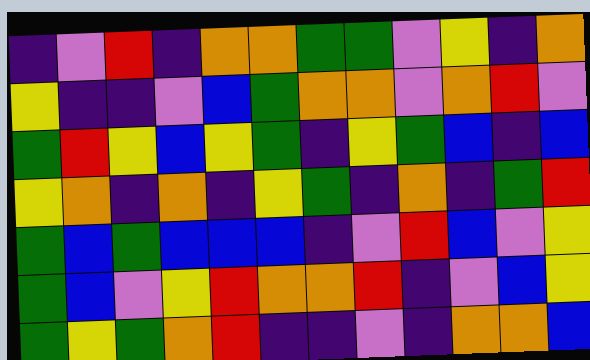[["indigo", "violet", "red", "indigo", "orange", "orange", "green", "green", "violet", "yellow", "indigo", "orange"], ["yellow", "indigo", "indigo", "violet", "blue", "green", "orange", "orange", "violet", "orange", "red", "violet"], ["green", "red", "yellow", "blue", "yellow", "green", "indigo", "yellow", "green", "blue", "indigo", "blue"], ["yellow", "orange", "indigo", "orange", "indigo", "yellow", "green", "indigo", "orange", "indigo", "green", "red"], ["green", "blue", "green", "blue", "blue", "blue", "indigo", "violet", "red", "blue", "violet", "yellow"], ["green", "blue", "violet", "yellow", "red", "orange", "orange", "red", "indigo", "violet", "blue", "yellow"], ["green", "yellow", "green", "orange", "red", "indigo", "indigo", "violet", "indigo", "orange", "orange", "blue"]]